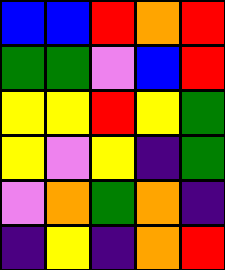[["blue", "blue", "red", "orange", "red"], ["green", "green", "violet", "blue", "red"], ["yellow", "yellow", "red", "yellow", "green"], ["yellow", "violet", "yellow", "indigo", "green"], ["violet", "orange", "green", "orange", "indigo"], ["indigo", "yellow", "indigo", "orange", "red"]]